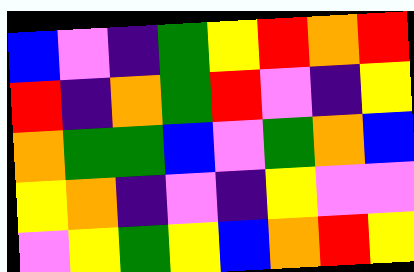[["blue", "violet", "indigo", "green", "yellow", "red", "orange", "red"], ["red", "indigo", "orange", "green", "red", "violet", "indigo", "yellow"], ["orange", "green", "green", "blue", "violet", "green", "orange", "blue"], ["yellow", "orange", "indigo", "violet", "indigo", "yellow", "violet", "violet"], ["violet", "yellow", "green", "yellow", "blue", "orange", "red", "yellow"]]